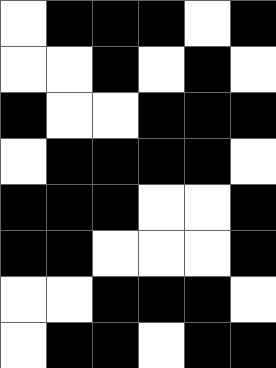[["white", "black", "black", "black", "white", "black"], ["white", "white", "black", "white", "black", "white"], ["black", "white", "white", "black", "black", "black"], ["white", "black", "black", "black", "black", "white"], ["black", "black", "black", "white", "white", "black"], ["black", "black", "white", "white", "white", "black"], ["white", "white", "black", "black", "black", "white"], ["white", "black", "black", "white", "black", "black"]]